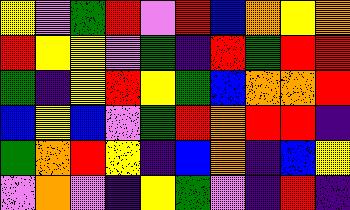[["yellow", "violet", "green", "red", "violet", "red", "blue", "orange", "yellow", "orange"], ["red", "yellow", "yellow", "violet", "green", "indigo", "red", "green", "red", "red"], ["green", "indigo", "yellow", "red", "yellow", "green", "blue", "orange", "orange", "red"], ["blue", "yellow", "blue", "violet", "green", "red", "orange", "red", "red", "indigo"], ["green", "orange", "red", "yellow", "indigo", "blue", "orange", "indigo", "blue", "yellow"], ["violet", "orange", "violet", "indigo", "yellow", "green", "violet", "indigo", "red", "indigo"]]